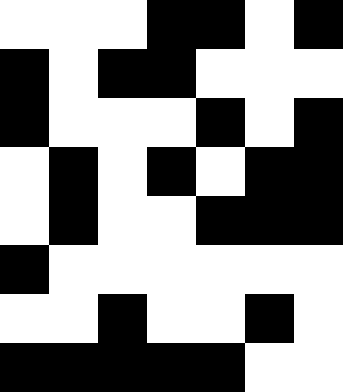[["white", "white", "white", "black", "black", "white", "black"], ["black", "white", "black", "black", "white", "white", "white"], ["black", "white", "white", "white", "black", "white", "black"], ["white", "black", "white", "black", "white", "black", "black"], ["white", "black", "white", "white", "black", "black", "black"], ["black", "white", "white", "white", "white", "white", "white"], ["white", "white", "black", "white", "white", "black", "white"], ["black", "black", "black", "black", "black", "white", "white"]]